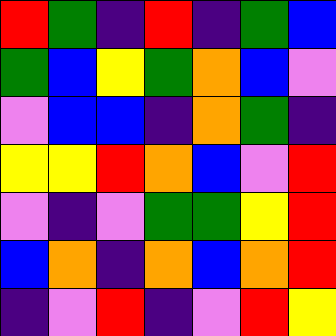[["red", "green", "indigo", "red", "indigo", "green", "blue"], ["green", "blue", "yellow", "green", "orange", "blue", "violet"], ["violet", "blue", "blue", "indigo", "orange", "green", "indigo"], ["yellow", "yellow", "red", "orange", "blue", "violet", "red"], ["violet", "indigo", "violet", "green", "green", "yellow", "red"], ["blue", "orange", "indigo", "orange", "blue", "orange", "red"], ["indigo", "violet", "red", "indigo", "violet", "red", "yellow"]]